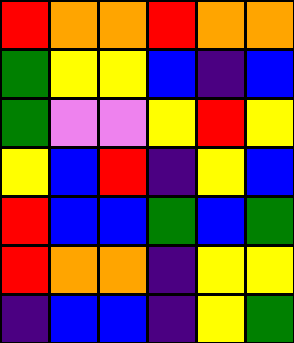[["red", "orange", "orange", "red", "orange", "orange"], ["green", "yellow", "yellow", "blue", "indigo", "blue"], ["green", "violet", "violet", "yellow", "red", "yellow"], ["yellow", "blue", "red", "indigo", "yellow", "blue"], ["red", "blue", "blue", "green", "blue", "green"], ["red", "orange", "orange", "indigo", "yellow", "yellow"], ["indigo", "blue", "blue", "indigo", "yellow", "green"]]